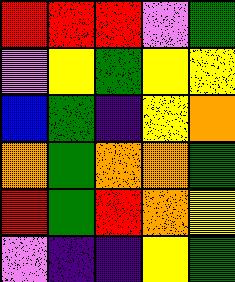[["red", "red", "red", "violet", "green"], ["violet", "yellow", "green", "yellow", "yellow"], ["blue", "green", "indigo", "yellow", "orange"], ["orange", "green", "orange", "orange", "green"], ["red", "green", "red", "orange", "yellow"], ["violet", "indigo", "indigo", "yellow", "green"]]